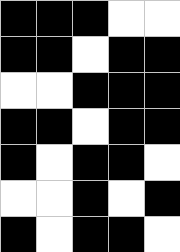[["black", "black", "black", "white", "white"], ["black", "black", "white", "black", "black"], ["white", "white", "black", "black", "black"], ["black", "black", "white", "black", "black"], ["black", "white", "black", "black", "white"], ["white", "white", "black", "white", "black"], ["black", "white", "black", "black", "white"]]